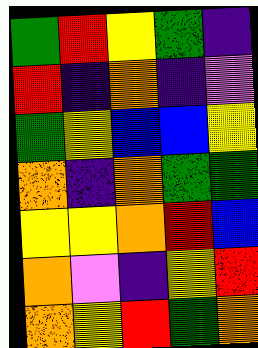[["green", "red", "yellow", "green", "indigo"], ["red", "indigo", "orange", "indigo", "violet"], ["green", "yellow", "blue", "blue", "yellow"], ["orange", "indigo", "orange", "green", "green"], ["yellow", "yellow", "orange", "red", "blue"], ["orange", "violet", "indigo", "yellow", "red"], ["orange", "yellow", "red", "green", "orange"]]